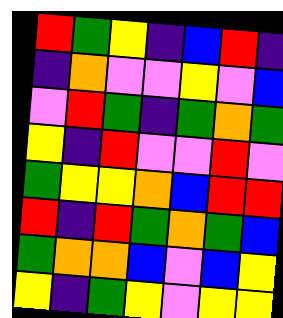[["red", "green", "yellow", "indigo", "blue", "red", "indigo"], ["indigo", "orange", "violet", "violet", "yellow", "violet", "blue"], ["violet", "red", "green", "indigo", "green", "orange", "green"], ["yellow", "indigo", "red", "violet", "violet", "red", "violet"], ["green", "yellow", "yellow", "orange", "blue", "red", "red"], ["red", "indigo", "red", "green", "orange", "green", "blue"], ["green", "orange", "orange", "blue", "violet", "blue", "yellow"], ["yellow", "indigo", "green", "yellow", "violet", "yellow", "yellow"]]